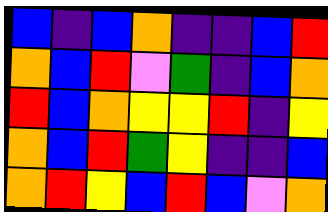[["blue", "indigo", "blue", "orange", "indigo", "indigo", "blue", "red"], ["orange", "blue", "red", "violet", "green", "indigo", "blue", "orange"], ["red", "blue", "orange", "yellow", "yellow", "red", "indigo", "yellow"], ["orange", "blue", "red", "green", "yellow", "indigo", "indigo", "blue"], ["orange", "red", "yellow", "blue", "red", "blue", "violet", "orange"]]